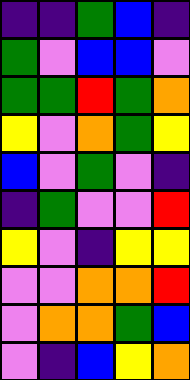[["indigo", "indigo", "green", "blue", "indigo"], ["green", "violet", "blue", "blue", "violet"], ["green", "green", "red", "green", "orange"], ["yellow", "violet", "orange", "green", "yellow"], ["blue", "violet", "green", "violet", "indigo"], ["indigo", "green", "violet", "violet", "red"], ["yellow", "violet", "indigo", "yellow", "yellow"], ["violet", "violet", "orange", "orange", "red"], ["violet", "orange", "orange", "green", "blue"], ["violet", "indigo", "blue", "yellow", "orange"]]